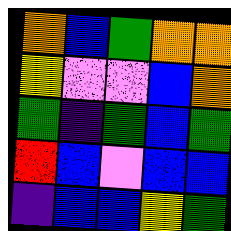[["orange", "blue", "green", "orange", "orange"], ["yellow", "violet", "violet", "blue", "orange"], ["green", "indigo", "green", "blue", "green"], ["red", "blue", "violet", "blue", "blue"], ["indigo", "blue", "blue", "yellow", "green"]]